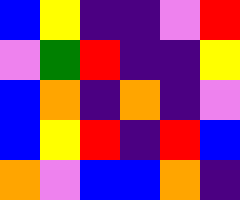[["blue", "yellow", "indigo", "indigo", "violet", "red"], ["violet", "green", "red", "indigo", "indigo", "yellow"], ["blue", "orange", "indigo", "orange", "indigo", "violet"], ["blue", "yellow", "red", "indigo", "red", "blue"], ["orange", "violet", "blue", "blue", "orange", "indigo"]]